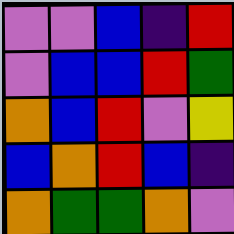[["violet", "violet", "blue", "indigo", "red"], ["violet", "blue", "blue", "red", "green"], ["orange", "blue", "red", "violet", "yellow"], ["blue", "orange", "red", "blue", "indigo"], ["orange", "green", "green", "orange", "violet"]]